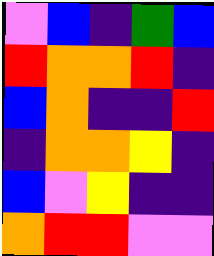[["violet", "blue", "indigo", "green", "blue"], ["red", "orange", "orange", "red", "indigo"], ["blue", "orange", "indigo", "indigo", "red"], ["indigo", "orange", "orange", "yellow", "indigo"], ["blue", "violet", "yellow", "indigo", "indigo"], ["orange", "red", "red", "violet", "violet"]]